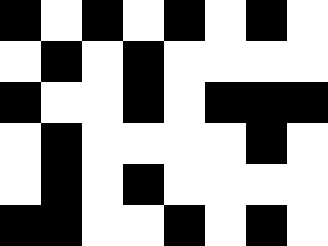[["black", "white", "black", "white", "black", "white", "black", "white"], ["white", "black", "white", "black", "white", "white", "white", "white"], ["black", "white", "white", "black", "white", "black", "black", "black"], ["white", "black", "white", "white", "white", "white", "black", "white"], ["white", "black", "white", "black", "white", "white", "white", "white"], ["black", "black", "white", "white", "black", "white", "black", "white"]]